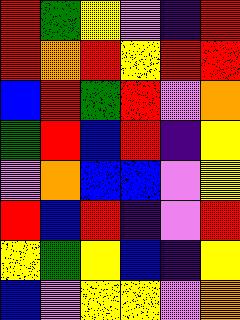[["red", "green", "yellow", "violet", "indigo", "red"], ["red", "orange", "red", "yellow", "red", "red"], ["blue", "red", "green", "red", "violet", "orange"], ["green", "red", "blue", "red", "indigo", "yellow"], ["violet", "orange", "blue", "blue", "violet", "yellow"], ["red", "blue", "red", "indigo", "violet", "red"], ["yellow", "green", "yellow", "blue", "indigo", "yellow"], ["blue", "violet", "yellow", "yellow", "violet", "orange"]]